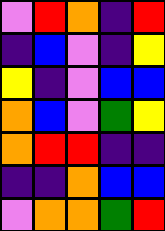[["violet", "red", "orange", "indigo", "red"], ["indigo", "blue", "violet", "indigo", "yellow"], ["yellow", "indigo", "violet", "blue", "blue"], ["orange", "blue", "violet", "green", "yellow"], ["orange", "red", "red", "indigo", "indigo"], ["indigo", "indigo", "orange", "blue", "blue"], ["violet", "orange", "orange", "green", "red"]]